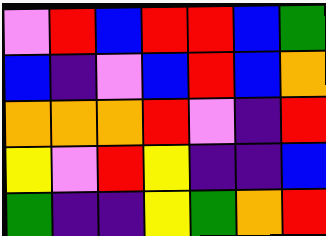[["violet", "red", "blue", "red", "red", "blue", "green"], ["blue", "indigo", "violet", "blue", "red", "blue", "orange"], ["orange", "orange", "orange", "red", "violet", "indigo", "red"], ["yellow", "violet", "red", "yellow", "indigo", "indigo", "blue"], ["green", "indigo", "indigo", "yellow", "green", "orange", "red"]]